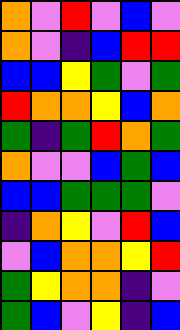[["orange", "violet", "red", "violet", "blue", "violet"], ["orange", "violet", "indigo", "blue", "red", "red"], ["blue", "blue", "yellow", "green", "violet", "green"], ["red", "orange", "orange", "yellow", "blue", "orange"], ["green", "indigo", "green", "red", "orange", "green"], ["orange", "violet", "violet", "blue", "green", "blue"], ["blue", "blue", "green", "green", "green", "violet"], ["indigo", "orange", "yellow", "violet", "red", "blue"], ["violet", "blue", "orange", "orange", "yellow", "red"], ["green", "yellow", "orange", "orange", "indigo", "violet"], ["green", "blue", "violet", "yellow", "indigo", "blue"]]